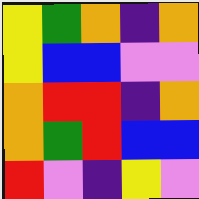[["yellow", "green", "orange", "indigo", "orange"], ["yellow", "blue", "blue", "violet", "violet"], ["orange", "red", "red", "indigo", "orange"], ["orange", "green", "red", "blue", "blue"], ["red", "violet", "indigo", "yellow", "violet"]]